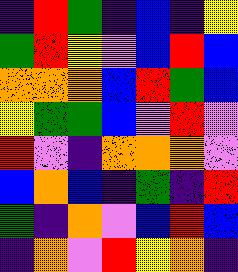[["indigo", "red", "green", "indigo", "blue", "indigo", "yellow"], ["green", "red", "yellow", "violet", "blue", "red", "blue"], ["orange", "orange", "orange", "blue", "red", "green", "blue"], ["yellow", "green", "green", "blue", "violet", "red", "violet"], ["red", "violet", "indigo", "orange", "orange", "orange", "violet"], ["blue", "orange", "blue", "indigo", "green", "indigo", "red"], ["green", "indigo", "orange", "violet", "blue", "red", "blue"], ["indigo", "orange", "violet", "red", "yellow", "orange", "indigo"]]